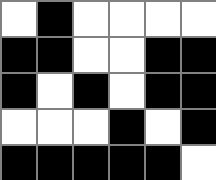[["white", "black", "white", "white", "white", "white"], ["black", "black", "white", "white", "black", "black"], ["black", "white", "black", "white", "black", "black"], ["white", "white", "white", "black", "white", "black"], ["black", "black", "black", "black", "black", "white"]]